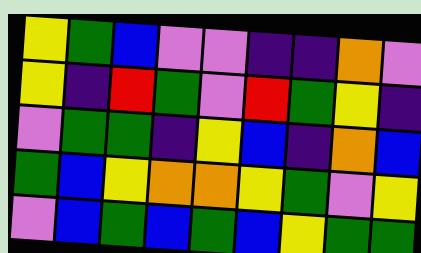[["yellow", "green", "blue", "violet", "violet", "indigo", "indigo", "orange", "violet"], ["yellow", "indigo", "red", "green", "violet", "red", "green", "yellow", "indigo"], ["violet", "green", "green", "indigo", "yellow", "blue", "indigo", "orange", "blue"], ["green", "blue", "yellow", "orange", "orange", "yellow", "green", "violet", "yellow"], ["violet", "blue", "green", "blue", "green", "blue", "yellow", "green", "green"]]